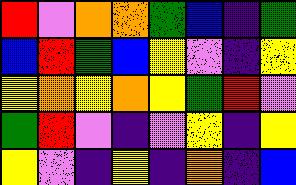[["red", "violet", "orange", "orange", "green", "blue", "indigo", "green"], ["blue", "red", "green", "blue", "yellow", "violet", "indigo", "yellow"], ["yellow", "orange", "yellow", "orange", "yellow", "green", "red", "violet"], ["green", "red", "violet", "indigo", "violet", "yellow", "indigo", "yellow"], ["yellow", "violet", "indigo", "yellow", "indigo", "orange", "indigo", "blue"]]